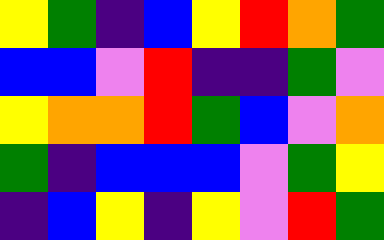[["yellow", "green", "indigo", "blue", "yellow", "red", "orange", "green"], ["blue", "blue", "violet", "red", "indigo", "indigo", "green", "violet"], ["yellow", "orange", "orange", "red", "green", "blue", "violet", "orange"], ["green", "indigo", "blue", "blue", "blue", "violet", "green", "yellow"], ["indigo", "blue", "yellow", "indigo", "yellow", "violet", "red", "green"]]